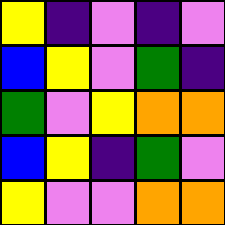[["yellow", "indigo", "violet", "indigo", "violet"], ["blue", "yellow", "violet", "green", "indigo"], ["green", "violet", "yellow", "orange", "orange"], ["blue", "yellow", "indigo", "green", "violet"], ["yellow", "violet", "violet", "orange", "orange"]]